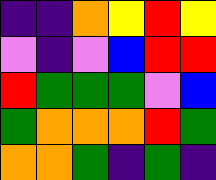[["indigo", "indigo", "orange", "yellow", "red", "yellow"], ["violet", "indigo", "violet", "blue", "red", "red"], ["red", "green", "green", "green", "violet", "blue"], ["green", "orange", "orange", "orange", "red", "green"], ["orange", "orange", "green", "indigo", "green", "indigo"]]